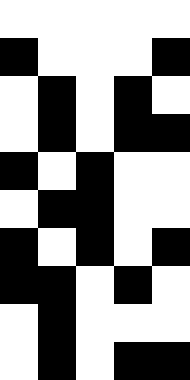[["white", "white", "white", "white", "white"], ["black", "white", "white", "white", "black"], ["white", "black", "white", "black", "white"], ["white", "black", "white", "black", "black"], ["black", "white", "black", "white", "white"], ["white", "black", "black", "white", "white"], ["black", "white", "black", "white", "black"], ["black", "black", "white", "black", "white"], ["white", "black", "white", "white", "white"], ["white", "black", "white", "black", "black"]]